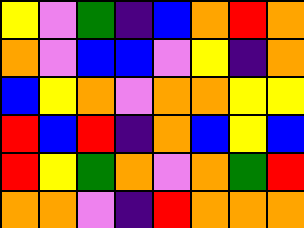[["yellow", "violet", "green", "indigo", "blue", "orange", "red", "orange"], ["orange", "violet", "blue", "blue", "violet", "yellow", "indigo", "orange"], ["blue", "yellow", "orange", "violet", "orange", "orange", "yellow", "yellow"], ["red", "blue", "red", "indigo", "orange", "blue", "yellow", "blue"], ["red", "yellow", "green", "orange", "violet", "orange", "green", "red"], ["orange", "orange", "violet", "indigo", "red", "orange", "orange", "orange"]]